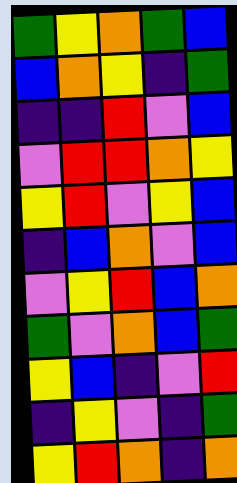[["green", "yellow", "orange", "green", "blue"], ["blue", "orange", "yellow", "indigo", "green"], ["indigo", "indigo", "red", "violet", "blue"], ["violet", "red", "red", "orange", "yellow"], ["yellow", "red", "violet", "yellow", "blue"], ["indigo", "blue", "orange", "violet", "blue"], ["violet", "yellow", "red", "blue", "orange"], ["green", "violet", "orange", "blue", "green"], ["yellow", "blue", "indigo", "violet", "red"], ["indigo", "yellow", "violet", "indigo", "green"], ["yellow", "red", "orange", "indigo", "orange"]]